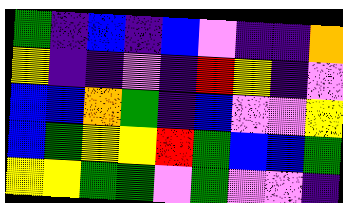[["green", "indigo", "blue", "indigo", "blue", "violet", "indigo", "indigo", "orange"], ["yellow", "indigo", "indigo", "violet", "indigo", "red", "yellow", "indigo", "violet"], ["blue", "blue", "orange", "green", "indigo", "blue", "violet", "violet", "yellow"], ["blue", "green", "yellow", "yellow", "red", "green", "blue", "blue", "green"], ["yellow", "yellow", "green", "green", "violet", "green", "violet", "violet", "indigo"]]